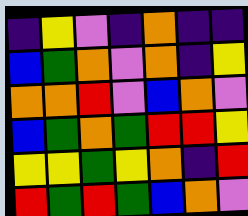[["indigo", "yellow", "violet", "indigo", "orange", "indigo", "indigo"], ["blue", "green", "orange", "violet", "orange", "indigo", "yellow"], ["orange", "orange", "red", "violet", "blue", "orange", "violet"], ["blue", "green", "orange", "green", "red", "red", "yellow"], ["yellow", "yellow", "green", "yellow", "orange", "indigo", "red"], ["red", "green", "red", "green", "blue", "orange", "violet"]]